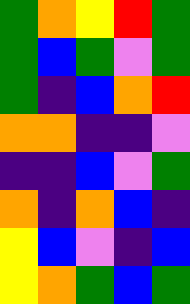[["green", "orange", "yellow", "red", "green"], ["green", "blue", "green", "violet", "green"], ["green", "indigo", "blue", "orange", "red"], ["orange", "orange", "indigo", "indigo", "violet"], ["indigo", "indigo", "blue", "violet", "green"], ["orange", "indigo", "orange", "blue", "indigo"], ["yellow", "blue", "violet", "indigo", "blue"], ["yellow", "orange", "green", "blue", "green"]]